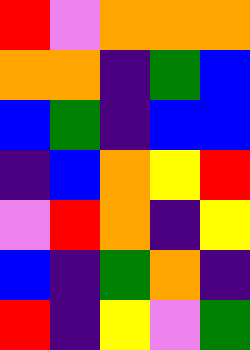[["red", "violet", "orange", "orange", "orange"], ["orange", "orange", "indigo", "green", "blue"], ["blue", "green", "indigo", "blue", "blue"], ["indigo", "blue", "orange", "yellow", "red"], ["violet", "red", "orange", "indigo", "yellow"], ["blue", "indigo", "green", "orange", "indigo"], ["red", "indigo", "yellow", "violet", "green"]]